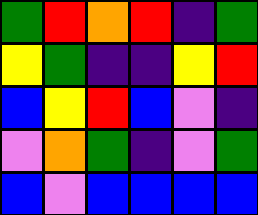[["green", "red", "orange", "red", "indigo", "green"], ["yellow", "green", "indigo", "indigo", "yellow", "red"], ["blue", "yellow", "red", "blue", "violet", "indigo"], ["violet", "orange", "green", "indigo", "violet", "green"], ["blue", "violet", "blue", "blue", "blue", "blue"]]